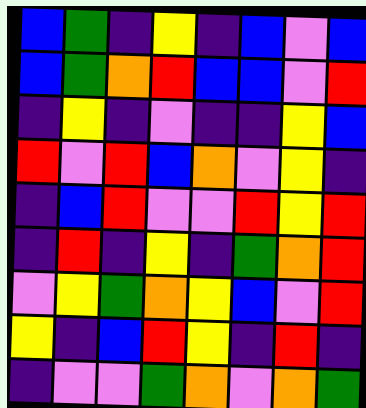[["blue", "green", "indigo", "yellow", "indigo", "blue", "violet", "blue"], ["blue", "green", "orange", "red", "blue", "blue", "violet", "red"], ["indigo", "yellow", "indigo", "violet", "indigo", "indigo", "yellow", "blue"], ["red", "violet", "red", "blue", "orange", "violet", "yellow", "indigo"], ["indigo", "blue", "red", "violet", "violet", "red", "yellow", "red"], ["indigo", "red", "indigo", "yellow", "indigo", "green", "orange", "red"], ["violet", "yellow", "green", "orange", "yellow", "blue", "violet", "red"], ["yellow", "indigo", "blue", "red", "yellow", "indigo", "red", "indigo"], ["indigo", "violet", "violet", "green", "orange", "violet", "orange", "green"]]